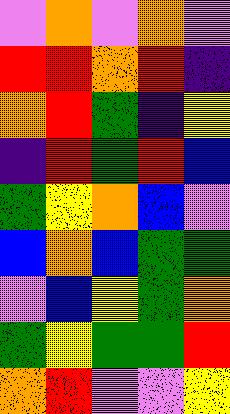[["violet", "orange", "violet", "orange", "violet"], ["red", "red", "orange", "red", "indigo"], ["orange", "red", "green", "indigo", "yellow"], ["indigo", "red", "green", "red", "blue"], ["green", "yellow", "orange", "blue", "violet"], ["blue", "orange", "blue", "green", "green"], ["violet", "blue", "yellow", "green", "orange"], ["green", "yellow", "green", "green", "red"], ["orange", "red", "violet", "violet", "yellow"]]